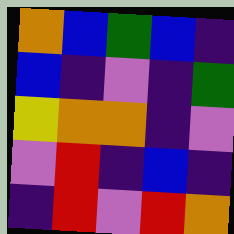[["orange", "blue", "green", "blue", "indigo"], ["blue", "indigo", "violet", "indigo", "green"], ["yellow", "orange", "orange", "indigo", "violet"], ["violet", "red", "indigo", "blue", "indigo"], ["indigo", "red", "violet", "red", "orange"]]